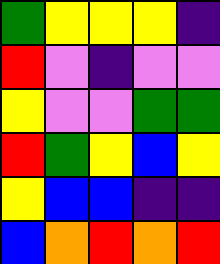[["green", "yellow", "yellow", "yellow", "indigo"], ["red", "violet", "indigo", "violet", "violet"], ["yellow", "violet", "violet", "green", "green"], ["red", "green", "yellow", "blue", "yellow"], ["yellow", "blue", "blue", "indigo", "indigo"], ["blue", "orange", "red", "orange", "red"]]